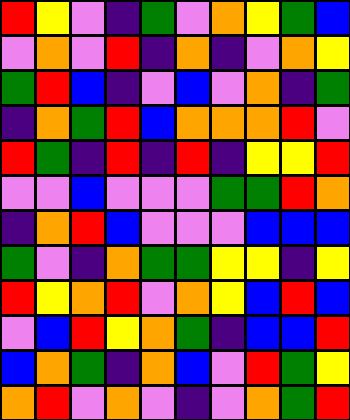[["red", "yellow", "violet", "indigo", "green", "violet", "orange", "yellow", "green", "blue"], ["violet", "orange", "violet", "red", "indigo", "orange", "indigo", "violet", "orange", "yellow"], ["green", "red", "blue", "indigo", "violet", "blue", "violet", "orange", "indigo", "green"], ["indigo", "orange", "green", "red", "blue", "orange", "orange", "orange", "red", "violet"], ["red", "green", "indigo", "red", "indigo", "red", "indigo", "yellow", "yellow", "red"], ["violet", "violet", "blue", "violet", "violet", "violet", "green", "green", "red", "orange"], ["indigo", "orange", "red", "blue", "violet", "violet", "violet", "blue", "blue", "blue"], ["green", "violet", "indigo", "orange", "green", "green", "yellow", "yellow", "indigo", "yellow"], ["red", "yellow", "orange", "red", "violet", "orange", "yellow", "blue", "red", "blue"], ["violet", "blue", "red", "yellow", "orange", "green", "indigo", "blue", "blue", "red"], ["blue", "orange", "green", "indigo", "orange", "blue", "violet", "red", "green", "yellow"], ["orange", "red", "violet", "orange", "violet", "indigo", "violet", "orange", "green", "red"]]